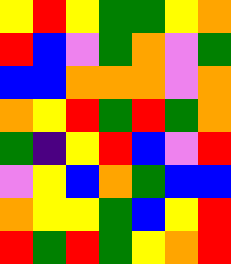[["yellow", "red", "yellow", "green", "green", "yellow", "orange"], ["red", "blue", "violet", "green", "orange", "violet", "green"], ["blue", "blue", "orange", "orange", "orange", "violet", "orange"], ["orange", "yellow", "red", "green", "red", "green", "orange"], ["green", "indigo", "yellow", "red", "blue", "violet", "red"], ["violet", "yellow", "blue", "orange", "green", "blue", "blue"], ["orange", "yellow", "yellow", "green", "blue", "yellow", "red"], ["red", "green", "red", "green", "yellow", "orange", "red"]]